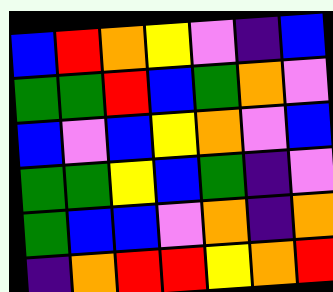[["blue", "red", "orange", "yellow", "violet", "indigo", "blue"], ["green", "green", "red", "blue", "green", "orange", "violet"], ["blue", "violet", "blue", "yellow", "orange", "violet", "blue"], ["green", "green", "yellow", "blue", "green", "indigo", "violet"], ["green", "blue", "blue", "violet", "orange", "indigo", "orange"], ["indigo", "orange", "red", "red", "yellow", "orange", "red"]]